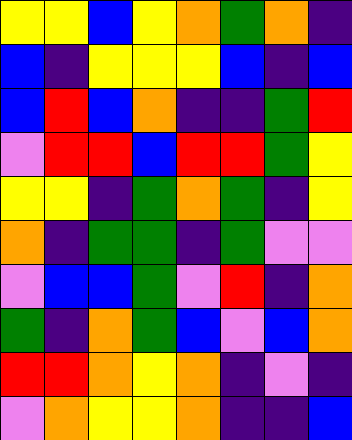[["yellow", "yellow", "blue", "yellow", "orange", "green", "orange", "indigo"], ["blue", "indigo", "yellow", "yellow", "yellow", "blue", "indigo", "blue"], ["blue", "red", "blue", "orange", "indigo", "indigo", "green", "red"], ["violet", "red", "red", "blue", "red", "red", "green", "yellow"], ["yellow", "yellow", "indigo", "green", "orange", "green", "indigo", "yellow"], ["orange", "indigo", "green", "green", "indigo", "green", "violet", "violet"], ["violet", "blue", "blue", "green", "violet", "red", "indigo", "orange"], ["green", "indigo", "orange", "green", "blue", "violet", "blue", "orange"], ["red", "red", "orange", "yellow", "orange", "indigo", "violet", "indigo"], ["violet", "orange", "yellow", "yellow", "orange", "indigo", "indigo", "blue"]]